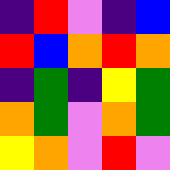[["indigo", "red", "violet", "indigo", "blue"], ["red", "blue", "orange", "red", "orange"], ["indigo", "green", "indigo", "yellow", "green"], ["orange", "green", "violet", "orange", "green"], ["yellow", "orange", "violet", "red", "violet"]]